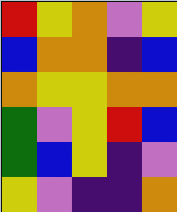[["red", "yellow", "orange", "violet", "yellow"], ["blue", "orange", "orange", "indigo", "blue"], ["orange", "yellow", "yellow", "orange", "orange"], ["green", "violet", "yellow", "red", "blue"], ["green", "blue", "yellow", "indigo", "violet"], ["yellow", "violet", "indigo", "indigo", "orange"]]